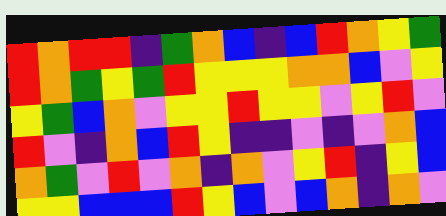[["red", "orange", "red", "red", "indigo", "green", "orange", "blue", "indigo", "blue", "red", "orange", "yellow", "green"], ["red", "orange", "green", "yellow", "green", "red", "yellow", "yellow", "yellow", "orange", "orange", "blue", "violet", "yellow"], ["yellow", "green", "blue", "orange", "violet", "yellow", "yellow", "red", "yellow", "yellow", "violet", "yellow", "red", "violet"], ["red", "violet", "indigo", "orange", "blue", "red", "yellow", "indigo", "indigo", "violet", "indigo", "violet", "orange", "blue"], ["orange", "green", "violet", "red", "violet", "orange", "indigo", "orange", "violet", "yellow", "red", "indigo", "yellow", "blue"], ["yellow", "yellow", "blue", "blue", "blue", "red", "yellow", "blue", "violet", "blue", "orange", "indigo", "orange", "violet"]]